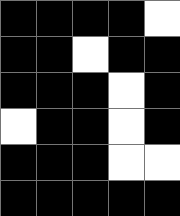[["black", "black", "black", "black", "white"], ["black", "black", "white", "black", "black"], ["black", "black", "black", "white", "black"], ["white", "black", "black", "white", "black"], ["black", "black", "black", "white", "white"], ["black", "black", "black", "black", "black"]]